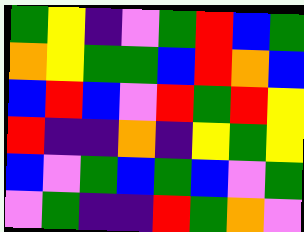[["green", "yellow", "indigo", "violet", "green", "red", "blue", "green"], ["orange", "yellow", "green", "green", "blue", "red", "orange", "blue"], ["blue", "red", "blue", "violet", "red", "green", "red", "yellow"], ["red", "indigo", "indigo", "orange", "indigo", "yellow", "green", "yellow"], ["blue", "violet", "green", "blue", "green", "blue", "violet", "green"], ["violet", "green", "indigo", "indigo", "red", "green", "orange", "violet"]]